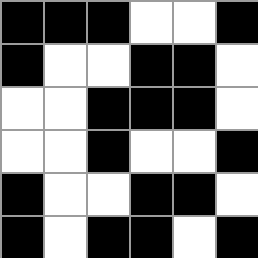[["black", "black", "black", "white", "white", "black"], ["black", "white", "white", "black", "black", "white"], ["white", "white", "black", "black", "black", "white"], ["white", "white", "black", "white", "white", "black"], ["black", "white", "white", "black", "black", "white"], ["black", "white", "black", "black", "white", "black"]]